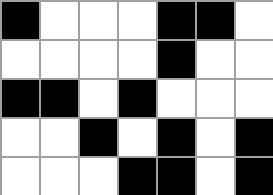[["black", "white", "white", "white", "black", "black", "white"], ["white", "white", "white", "white", "black", "white", "white"], ["black", "black", "white", "black", "white", "white", "white"], ["white", "white", "black", "white", "black", "white", "black"], ["white", "white", "white", "black", "black", "white", "black"]]